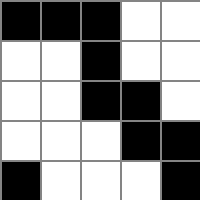[["black", "black", "black", "white", "white"], ["white", "white", "black", "white", "white"], ["white", "white", "black", "black", "white"], ["white", "white", "white", "black", "black"], ["black", "white", "white", "white", "black"]]